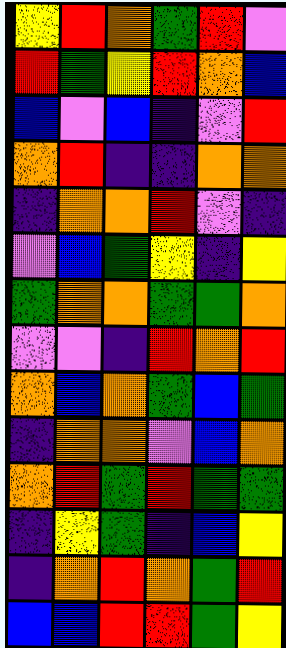[["yellow", "red", "orange", "green", "red", "violet"], ["red", "green", "yellow", "red", "orange", "blue"], ["blue", "violet", "blue", "indigo", "violet", "red"], ["orange", "red", "indigo", "indigo", "orange", "orange"], ["indigo", "orange", "orange", "red", "violet", "indigo"], ["violet", "blue", "green", "yellow", "indigo", "yellow"], ["green", "orange", "orange", "green", "green", "orange"], ["violet", "violet", "indigo", "red", "orange", "red"], ["orange", "blue", "orange", "green", "blue", "green"], ["indigo", "orange", "orange", "violet", "blue", "orange"], ["orange", "red", "green", "red", "green", "green"], ["indigo", "yellow", "green", "indigo", "blue", "yellow"], ["indigo", "orange", "red", "orange", "green", "red"], ["blue", "blue", "red", "red", "green", "yellow"]]